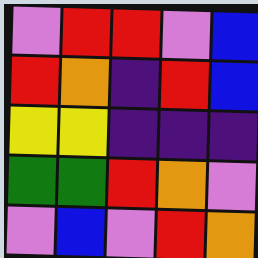[["violet", "red", "red", "violet", "blue"], ["red", "orange", "indigo", "red", "blue"], ["yellow", "yellow", "indigo", "indigo", "indigo"], ["green", "green", "red", "orange", "violet"], ["violet", "blue", "violet", "red", "orange"]]